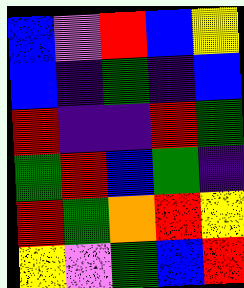[["blue", "violet", "red", "blue", "yellow"], ["blue", "indigo", "green", "indigo", "blue"], ["red", "indigo", "indigo", "red", "green"], ["green", "red", "blue", "green", "indigo"], ["red", "green", "orange", "red", "yellow"], ["yellow", "violet", "green", "blue", "red"]]